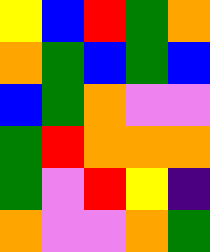[["yellow", "blue", "red", "green", "orange"], ["orange", "green", "blue", "green", "blue"], ["blue", "green", "orange", "violet", "violet"], ["green", "red", "orange", "orange", "orange"], ["green", "violet", "red", "yellow", "indigo"], ["orange", "violet", "violet", "orange", "green"]]